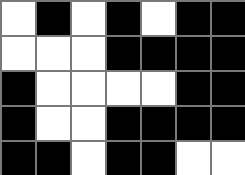[["white", "black", "white", "black", "white", "black", "black"], ["white", "white", "white", "black", "black", "black", "black"], ["black", "white", "white", "white", "white", "black", "black"], ["black", "white", "white", "black", "black", "black", "black"], ["black", "black", "white", "black", "black", "white", "white"]]